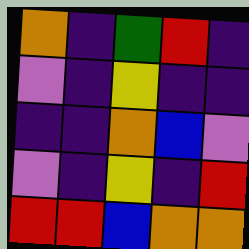[["orange", "indigo", "green", "red", "indigo"], ["violet", "indigo", "yellow", "indigo", "indigo"], ["indigo", "indigo", "orange", "blue", "violet"], ["violet", "indigo", "yellow", "indigo", "red"], ["red", "red", "blue", "orange", "orange"]]